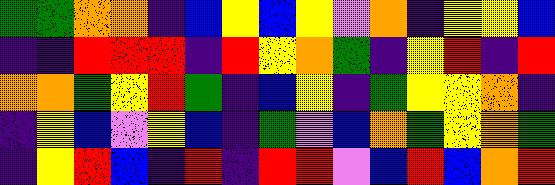[["green", "green", "orange", "orange", "indigo", "blue", "yellow", "blue", "yellow", "violet", "orange", "indigo", "yellow", "yellow", "blue"], ["indigo", "indigo", "red", "red", "red", "indigo", "red", "yellow", "orange", "green", "indigo", "yellow", "red", "indigo", "red"], ["orange", "orange", "green", "yellow", "red", "green", "indigo", "blue", "yellow", "indigo", "green", "yellow", "yellow", "orange", "indigo"], ["indigo", "yellow", "blue", "violet", "yellow", "blue", "indigo", "green", "violet", "blue", "orange", "green", "yellow", "orange", "green"], ["indigo", "yellow", "red", "blue", "indigo", "red", "indigo", "red", "red", "violet", "blue", "red", "blue", "orange", "red"]]